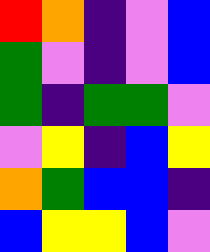[["red", "orange", "indigo", "violet", "blue"], ["green", "violet", "indigo", "violet", "blue"], ["green", "indigo", "green", "green", "violet"], ["violet", "yellow", "indigo", "blue", "yellow"], ["orange", "green", "blue", "blue", "indigo"], ["blue", "yellow", "yellow", "blue", "violet"]]